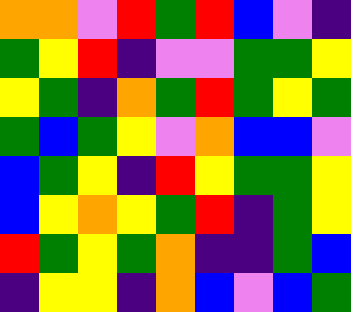[["orange", "orange", "violet", "red", "green", "red", "blue", "violet", "indigo"], ["green", "yellow", "red", "indigo", "violet", "violet", "green", "green", "yellow"], ["yellow", "green", "indigo", "orange", "green", "red", "green", "yellow", "green"], ["green", "blue", "green", "yellow", "violet", "orange", "blue", "blue", "violet"], ["blue", "green", "yellow", "indigo", "red", "yellow", "green", "green", "yellow"], ["blue", "yellow", "orange", "yellow", "green", "red", "indigo", "green", "yellow"], ["red", "green", "yellow", "green", "orange", "indigo", "indigo", "green", "blue"], ["indigo", "yellow", "yellow", "indigo", "orange", "blue", "violet", "blue", "green"]]